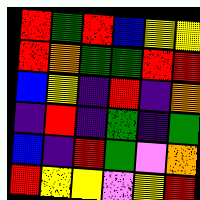[["red", "green", "red", "blue", "yellow", "yellow"], ["red", "orange", "green", "green", "red", "red"], ["blue", "yellow", "indigo", "red", "indigo", "orange"], ["indigo", "red", "indigo", "green", "indigo", "green"], ["blue", "indigo", "red", "green", "violet", "orange"], ["red", "yellow", "yellow", "violet", "yellow", "red"]]